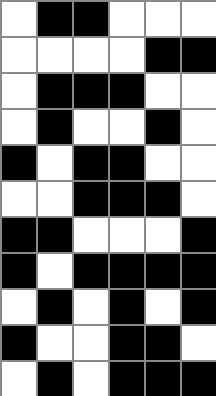[["white", "black", "black", "white", "white", "white"], ["white", "white", "white", "white", "black", "black"], ["white", "black", "black", "black", "white", "white"], ["white", "black", "white", "white", "black", "white"], ["black", "white", "black", "black", "white", "white"], ["white", "white", "black", "black", "black", "white"], ["black", "black", "white", "white", "white", "black"], ["black", "white", "black", "black", "black", "black"], ["white", "black", "white", "black", "white", "black"], ["black", "white", "white", "black", "black", "white"], ["white", "black", "white", "black", "black", "black"]]